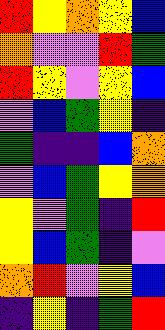[["red", "yellow", "orange", "yellow", "blue"], ["orange", "violet", "violet", "red", "green"], ["red", "yellow", "violet", "yellow", "blue"], ["violet", "blue", "green", "yellow", "indigo"], ["green", "indigo", "indigo", "blue", "orange"], ["violet", "blue", "green", "yellow", "orange"], ["yellow", "violet", "green", "indigo", "red"], ["yellow", "blue", "green", "indigo", "violet"], ["orange", "red", "violet", "yellow", "blue"], ["indigo", "yellow", "indigo", "green", "red"]]